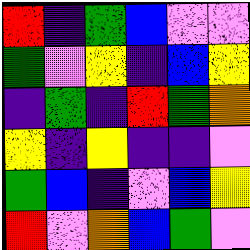[["red", "indigo", "green", "blue", "violet", "violet"], ["green", "violet", "yellow", "indigo", "blue", "yellow"], ["indigo", "green", "indigo", "red", "green", "orange"], ["yellow", "indigo", "yellow", "indigo", "indigo", "violet"], ["green", "blue", "indigo", "violet", "blue", "yellow"], ["red", "violet", "orange", "blue", "green", "violet"]]